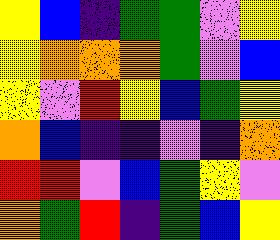[["yellow", "blue", "indigo", "green", "green", "violet", "yellow"], ["yellow", "orange", "orange", "orange", "green", "violet", "blue"], ["yellow", "violet", "red", "yellow", "blue", "green", "yellow"], ["orange", "blue", "indigo", "indigo", "violet", "indigo", "orange"], ["red", "red", "violet", "blue", "green", "yellow", "violet"], ["orange", "green", "red", "indigo", "green", "blue", "yellow"]]